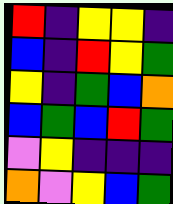[["red", "indigo", "yellow", "yellow", "indigo"], ["blue", "indigo", "red", "yellow", "green"], ["yellow", "indigo", "green", "blue", "orange"], ["blue", "green", "blue", "red", "green"], ["violet", "yellow", "indigo", "indigo", "indigo"], ["orange", "violet", "yellow", "blue", "green"]]